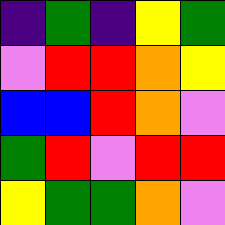[["indigo", "green", "indigo", "yellow", "green"], ["violet", "red", "red", "orange", "yellow"], ["blue", "blue", "red", "orange", "violet"], ["green", "red", "violet", "red", "red"], ["yellow", "green", "green", "orange", "violet"]]